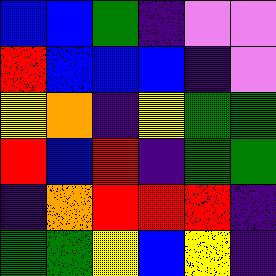[["blue", "blue", "green", "indigo", "violet", "violet"], ["red", "blue", "blue", "blue", "indigo", "violet"], ["yellow", "orange", "indigo", "yellow", "green", "green"], ["red", "blue", "red", "indigo", "green", "green"], ["indigo", "orange", "red", "red", "red", "indigo"], ["green", "green", "yellow", "blue", "yellow", "indigo"]]